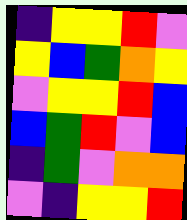[["indigo", "yellow", "yellow", "red", "violet"], ["yellow", "blue", "green", "orange", "yellow"], ["violet", "yellow", "yellow", "red", "blue"], ["blue", "green", "red", "violet", "blue"], ["indigo", "green", "violet", "orange", "orange"], ["violet", "indigo", "yellow", "yellow", "red"]]